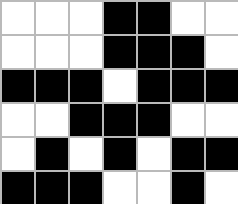[["white", "white", "white", "black", "black", "white", "white"], ["white", "white", "white", "black", "black", "black", "white"], ["black", "black", "black", "white", "black", "black", "black"], ["white", "white", "black", "black", "black", "white", "white"], ["white", "black", "white", "black", "white", "black", "black"], ["black", "black", "black", "white", "white", "black", "white"]]